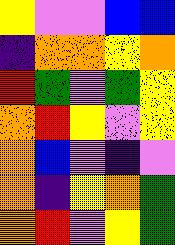[["yellow", "violet", "violet", "blue", "blue"], ["indigo", "orange", "orange", "yellow", "orange"], ["red", "green", "violet", "green", "yellow"], ["orange", "red", "yellow", "violet", "yellow"], ["orange", "blue", "violet", "indigo", "violet"], ["orange", "indigo", "yellow", "orange", "green"], ["orange", "red", "violet", "yellow", "green"]]